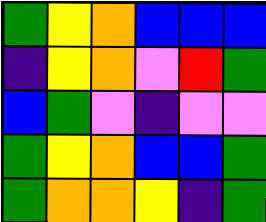[["green", "yellow", "orange", "blue", "blue", "blue"], ["indigo", "yellow", "orange", "violet", "red", "green"], ["blue", "green", "violet", "indigo", "violet", "violet"], ["green", "yellow", "orange", "blue", "blue", "green"], ["green", "orange", "orange", "yellow", "indigo", "green"]]